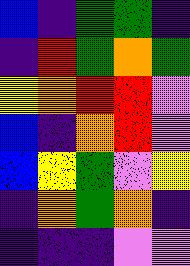[["blue", "indigo", "green", "green", "indigo"], ["indigo", "red", "green", "orange", "green"], ["yellow", "orange", "red", "red", "violet"], ["blue", "indigo", "orange", "red", "violet"], ["blue", "yellow", "green", "violet", "yellow"], ["indigo", "orange", "green", "orange", "indigo"], ["indigo", "indigo", "indigo", "violet", "violet"]]